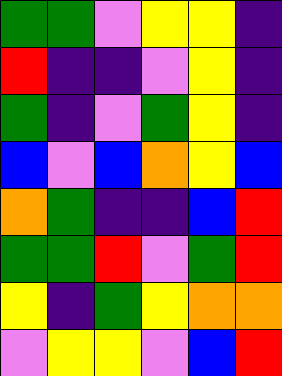[["green", "green", "violet", "yellow", "yellow", "indigo"], ["red", "indigo", "indigo", "violet", "yellow", "indigo"], ["green", "indigo", "violet", "green", "yellow", "indigo"], ["blue", "violet", "blue", "orange", "yellow", "blue"], ["orange", "green", "indigo", "indigo", "blue", "red"], ["green", "green", "red", "violet", "green", "red"], ["yellow", "indigo", "green", "yellow", "orange", "orange"], ["violet", "yellow", "yellow", "violet", "blue", "red"]]